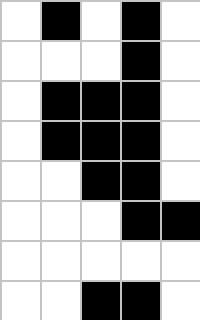[["white", "black", "white", "black", "white"], ["white", "white", "white", "black", "white"], ["white", "black", "black", "black", "white"], ["white", "black", "black", "black", "white"], ["white", "white", "black", "black", "white"], ["white", "white", "white", "black", "black"], ["white", "white", "white", "white", "white"], ["white", "white", "black", "black", "white"]]